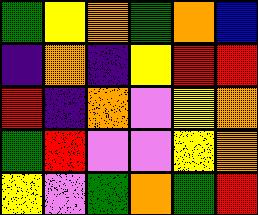[["green", "yellow", "orange", "green", "orange", "blue"], ["indigo", "orange", "indigo", "yellow", "red", "red"], ["red", "indigo", "orange", "violet", "yellow", "orange"], ["green", "red", "violet", "violet", "yellow", "orange"], ["yellow", "violet", "green", "orange", "green", "red"]]